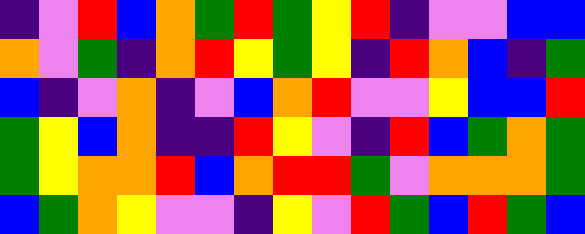[["indigo", "violet", "red", "blue", "orange", "green", "red", "green", "yellow", "red", "indigo", "violet", "violet", "blue", "blue"], ["orange", "violet", "green", "indigo", "orange", "red", "yellow", "green", "yellow", "indigo", "red", "orange", "blue", "indigo", "green"], ["blue", "indigo", "violet", "orange", "indigo", "violet", "blue", "orange", "red", "violet", "violet", "yellow", "blue", "blue", "red"], ["green", "yellow", "blue", "orange", "indigo", "indigo", "red", "yellow", "violet", "indigo", "red", "blue", "green", "orange", "green"], ["green", "yellow", "orange", "orange", "red", "blue", "orange", "red", "red", "green", "violet", "orange", "orange", "orange", "green"], ["blue", "green", "orange", "yellow", "violet", "violet", "indigo", "yellow", "violet", "red", "green", "blue", "red", "green", "blue"]]